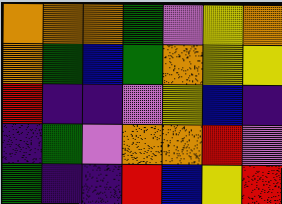[["orange", "orange", "orange", "green", "violet", "yellow", "orange"], ["orange", "green", "blue", "green", "orange", "yellow", "yellow"], ["red", "indigo", "indigo", "violet", "yellow", "blue", "indigo"], ["indigo", "green", "violet", "orange", "orange", "red", "violet"], ["green", "indigo", "indigo", "red", "blue", "yellow", "red"]]